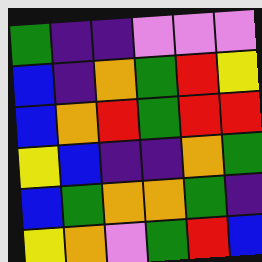[["green", "indigo", "indigo", "violet", "violet", "violet"], ["blue", "indigo", "orange", "green", "red", "yellow"], ["blue", "orange", "red", "green", "red", "red"], ["yellow", "blue", "indigo", "indigo", "orange", "green"], ["blue", "green", "orange", "orange", "green", "indigo"], ["yellow", "orange", "violet", "green", "red", "blue"]]